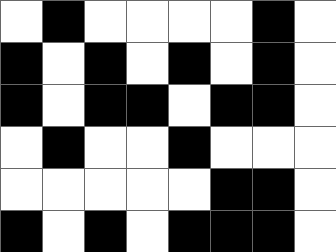[["white", "black", "white", "white", "white", "white", "black", "white"], ["black", "white", "black", "white", "black", "white", "black", "white"], ["black", "white", "black", "black", "white", "black", "black", "white"], ["white", "black", "white", "white", "black", "white", "white", "white"], ["white", "white", "white", "white", "white", "black", "black", "white"], ["black", "white", "black", "white", "black", "black", "black", "white"]]